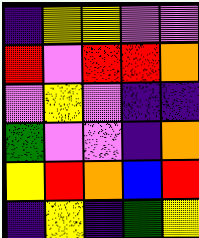[["indigo", "yellow", "yellow", "violet", "violet"], ["red", "violet", "red", "red", "orange"], ["violet", "yellow", "violet", "indigo", "indigo"], ["green", "violet", "violet", "indigo", "orange"], ["yellow", "red", "orange", "blue", "red"], ["indigo", "yellow", "indigo", "green", "yellow"]]